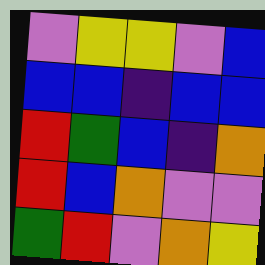[["violet", "yellow", "yellow", "violet", "blue"], ["blue", "blue", "indigo", "blue", "blue"], ["red", "green", "blue", "indigo", "orange"], ["red", "blue", "orange", "violet", "violet"], ["green", "red", "violet", "orange", "yellow"]]